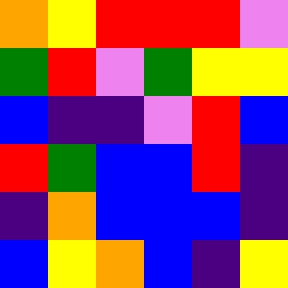[["orange", "yellow", "red", "red", "red", "violet"], ["green", "red", "violet", "green", "yellow", "yellow"], ["blue", "indigo", "indigo", "violet", "red", "blue"], ["red", "green", "blue", "blue", "red", "indigo"], ["indigo", "orange", "blue", "blue", "blue", "indigo"], ["blue", "yellow", "orange", "blue", "indigo", "yellow"]]